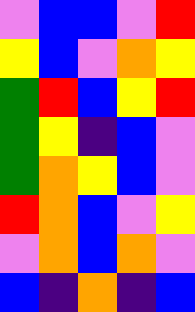[["violet", "blue", "blue", "violet", "red"], ["yellow", "blue", "violet", "orange", "yellow"], ["green", "red", "blue", "yellow", "red"], ["green", "yellow", "indigo", "blue", "violet"], ["green", "orange", "yellow", "blue", "violet"], ["red", "orange", "blue", "violet", "yellow"], ["violet", "orange", "blue", "orange", "violet"], ["blue", "indigo", "orange", "indigo", "blue"]]